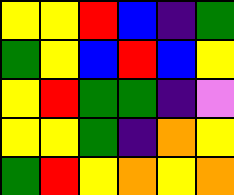[["yellow", "yellow", "red", "blue", "indigo", "green"], ["green", "yellow", "blue", "red", "blue", "yellow"], ["yellow", "red", "green", "green", "indigo", "violet"], ["yellow", "yellow", "green", "indigo", "orange", "yellow"], ["green", "red", "yellow", "orange", "yellow", "orange"]]